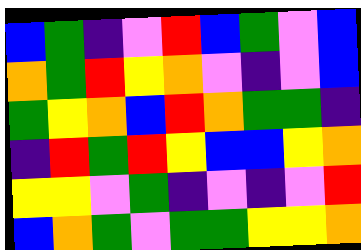[["blue", "green", "indigo", "violet", "red", "blue", "green", "violet", "blue"], ["orange", "green", "red", "yellow", "orange", "violet", "indigo", "violet", "blue"], ["green", "yellow", "orange", "blue", "red", "orange", "green", "green", "indigo"], ["indigo", "red", "green", "red", "yellow", "blue", "blue", "yellow", "orange"], ["yellow", "yellow", "violet", "green", "indigo", "violet", "indigo", "violet", "red"], ["blue", "orange", "green", "violet", "green", "green", "yellow", "yellow", "orange"]]